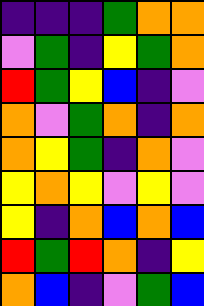[["indigo", "indigo", "indigo", "green", "orange", "orange"], ["violet", "green", "indigo", "yellow", "green", "orange"], ["red", "green", "yellow", "blue", "indigo", "violet"], ["orange", "violet", "green", "orange", "indigo", "orange"], ["orange", "yellow", "green", "indigo", "orange", "violet"], ["yellow", "orange", "yellow", "violet", "yellow", "violet"], ["yellow", "indigo", "orange", "blue", "orange", "blue"], ["red", "green", "red", "orange", "indigo", "yellow"], ["orange", "blue", "indigo", "violet", "green", "blue"]]